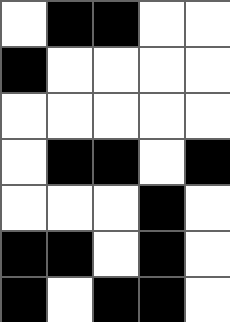[["white", "black", "black", "white", "white"], ["black", "white", "white", "white", "white"], ["white", "white", "white", "white", "white"], ["white", "black", "black", "white", "black"], ["white", "white", "white", "black", "white"], ["black", "black", "white", "black", "white"], ["black", "white", "black", "black", "white"]]